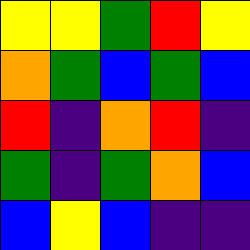[["yellow", "yellow", "green", "red", "yellow"], ["orange", "green", "blue", "green", "blue"], ["red", "indigo", "orange", "red", "indigo"], ["green", "indigo", "green", "orange", "blue"], ["blue", "yellow", "blue", "indigo", "indigo"]]